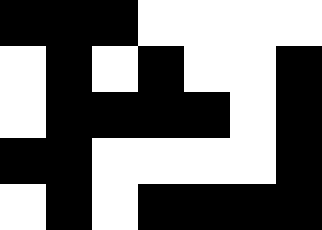[["black", "black", "black", "white", "white", "white", "white"], ["white", "black", "white", "black", "white", "white", "black"], ["white", "black", "black", "black", "black", "white", "black"], ["black", "black", "white", "white", "white", "white", "black"], ["white", "black", "white", "black", "black", "black", "black"]]